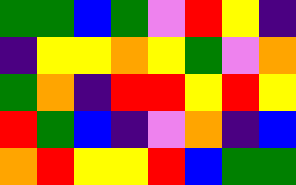[["green", "green", "blue", "green", "violet", "red", "yellow", "indigo"], ["indigo", "yellow", "yellow", "orange", "yellow", "green", "violet", "orange"], ["green", "orange", "indigo", "red", "red", "yellow", "red", "yellow"], ["red", "green", "blue", "indigo", "violet", "orange", "indigo", "blue"], ["orange", "red", "yellow", "yellow", "red", "blue", "green", "green"]]